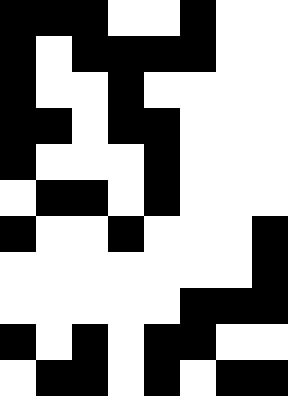[["black", "black", "black", "white", "white", "black", "white", "white"], ["black", "white", "black", "black", "black", "black", "white", "white"], ["black", "white", "white", "black", "white", "white", "white", "white"], ["black", "black", "white", "black", "black", "white", "white", "white"], ["black", "white", "white", "white", "black", "white", "white", "white"], ["white", "black", "black", "white", "black", "white", "white", "white"], ["black", "white", "white", "black", "white", "white", "white", "black"], ["white", "white", "white", "white", "white", "white", "white", "black"], ["white", "white", "white", "white", "white", "black", "black", "black"], ["black", "white", "black", "white", "black", "black", "white", "white"], ["white", "black", "black", "white", "black", "white", "black", "black"]]